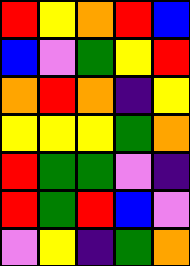[["red", "yellow", "orange", "red", "blue"], ["blue", "violet", "green", "yellow", "red"], ["orange", "red", "orange", "indigo", "yellow"], ["yellow", "yellow", "yellow", "green", "orange"], ["red", "green", "green", "violet", "indigo"], ["red", "green", "red", "blue", "violet"], ["violet", "yellow", "indigo", "green", "orange"]]